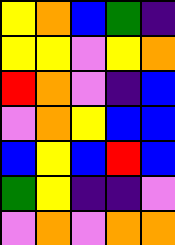[["yellow", "orange", "blue", "green", "indigo"], ["yellow", "yellow", "violet", "yellow", "orange"], ["red", "orange", "violet", "indigo", "blue"], ["violet", "orange", "yellow", "blue", "blue"], ["blue", "yellow", "blue", "red", "blue"], ["green", "yellow", "indigo", "indigo", "violet"], ["violet", "orange", "violet", "orange", "orange"]]